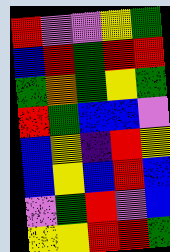[["red", "violet", "violet", "yellow", "green"], ["blue", "red", "green", "red", "red"], ["green", "orange", "green", "yellow", "green"], ["red", "green", "blue", "blue", "violet"], ["blue", "yellow", "indigo", "red", "yellow"], ["blue", "yellow", "blue", "red", "blue"], ["violet", "green", "red", "violet", "blue"], ["yellow", "yellow", "red", "red", "green"]]